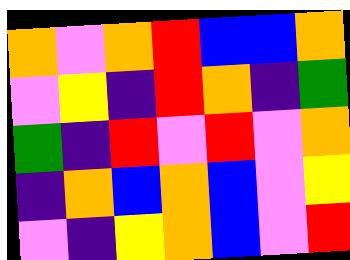[["orange", "violet", "orange", "red", "blue", "blue", "orange"], ["violet", "yellow", "indigo", "red", "orange", "indigo", "green"], ["green", "indigo", "red", "violet", "red", "violet", "orange"], ["indigo", "orange", "blue", "orange", "blue", "violet", "yellow"], ["violet", "indigo", "yellow", "orange", "blue", "violet", "red"]]